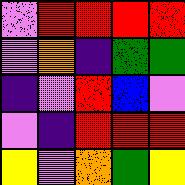[["violet", "red", "red", "red", "red"], ["violet", "orange", "indigo", "green", "green"], ["indigo", "violet", "red", "blue", "violet"], ["violet", "indigo", "red", "red", "red"], ["yellow", "violet", "orange", "green", "yellow"]]